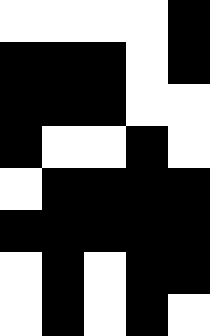[["white", "white", "white", "white", "black"], ["black", "black", "black", "white", "black"], ["black", "black", "black", "white", "white"], ["black", "white", "white", "black", "white"], ["white", "black", "black", "black", "black"], ["black", "black", "black", "black", "black"], ["white", "black", "white", "black", "black"], ["white", "black", "white", "black", "white"]]